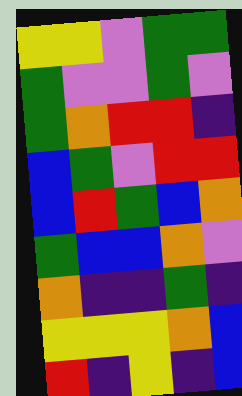[["yellow", "yellow", "violet", "green", "green"], ["green", "violet", "violet", "green", "violet"], ["green", "orange", "red", "red", "indigo"], ["blue", "green", "violet", "red", "red"], ["blue", "red", "green", "blue", "orange"], ["green", "blue", "blue", "orange", "violet"], ["orange", "indigo", "indigo", "green", "indigo"], ["yellow", "yellow", "yellow", "orange", "blue"], ["red", "indigo", "yellow", "indigo", "blue"]]